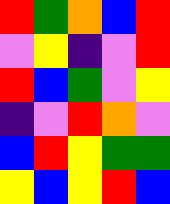[["red", "green", "orange", "blue", "red"], ["violet", "yellow", "indigo", "violet", "red"], ["red", "blue", "green", "violet", "yellow"], ["indigo", "violet", "red", "orange", "violet"], ["blue", "red", "yellow", "green", "green"], ["yellow", "blue", "yellow", "red", "blue"]]